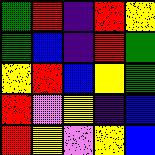[["green", "red", "indigo", "red", "yellow"], ["green", "blue", "indigo", "red", "green"], ["yellow", "red", "blue", "yellow", "green"], ["red", "violet", "yellow", "indigo", "blue"], ["red", "yellow", "violet", "yellow", "blue"]]